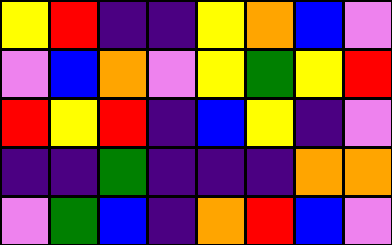[["yellow", "red", "indigo", "indigo", "yellow", "orange", "blue", "violet"], ["violet", "blue", "orange", "violet", "yellow", "green", "yellow", "red"], ["red", "yellow", "red", "indigo", "blue", "yellow", "indigo", "violet"], ["indigo", "indigo", "green", "indigo", "indigo", "indigo", "orange", "orange"], ["violet", "green", "blue", "indigo", "orange", "red", "blue", "violet"]]